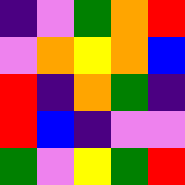[["indigo", "violet", "green", "orange", "red"], ["violet", "orange", "yellow", "orange", "blue"], ["red", "indigo", "orange", "green", "indigo"], ["red", "blue", "indigo", "violet", "violet"], ["green", "violet", "yellow", "green", "red"]]